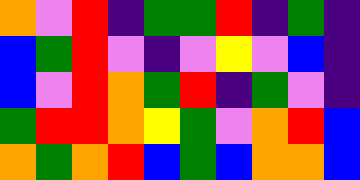[["orange", "violet", "red", "indigo", "green", "green", "red", "indigo", "green", "indigo"], ["blue", "green", "red", "violet", "indigo", "violet", "yellow", "violet", "blue", "indigo"], ["blue", "violet", "red", "orange", "green", "red", "indigo", "green", "violet", "indigo"], ["green", "red", "red", "orange", "yellow", "green", "violet", "orange", "red", "blue"], ["orange", "green", "orange", "red", "blue", "green", "blue", "orange", "orange", "blue"]]